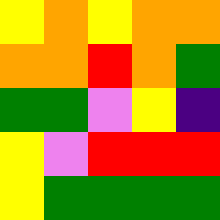[["yellow", "orange", "yellow", "orange", "orange"], ["orange", "orange", "red", "orange", "green"], ["green", "green", "violet", "yellow", "indigo"], ["yellow", "violet", "red", "red", "red"], ["yellow", "green", "green", "green", "green"]]